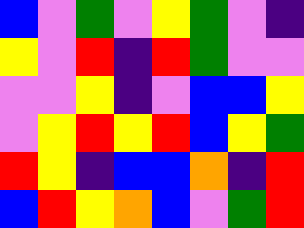[["blue", "violet", "green", "violet", "yellow", "green", "violet", "indigo"], ["yellow", "violet", "red", "indigo", "red", "green", "violet", "violet"], ["violet", "violet", "yellow", "indigo", "violet", "blue", "blue", "yellow"], ["violet", "yellow", "red", "yellow", "red", "blue", "yellow", "green"], ["red", "yellow", "indigo", "blue", "blue", "orange", "indigo", "red"], ["blue", "red", "yellow", "orange", "blue", "violet", "green", "red"]]